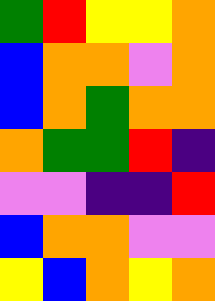[["green", "red", "yellow", "yellow", "orange"], ["blue", "orange", "orange", "violet", "orange"], ["blue", "orange", "green", "orange", "orange"], ["orange", "green", "green", "red", "indigo"], ["violet", "violet", "indigo", "indigo", "red"], ["blue", "orange", "orange", "violet", "violet"], ["yellow", "blue", "orange", "yellow", "orange"]]